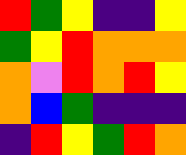[["red", "green", "yellow", "indigo", "indigo", "yellow"], ["green", "yellow", "red", "orange", "orange", "orange"], ["orange", "violet", "red", "orange", "red", "yellow"], ["orange", "blue", "green", "indigo", "indigo", "indigo"], ["indigo", "red", "yellow", "green", "red", "orange"]]